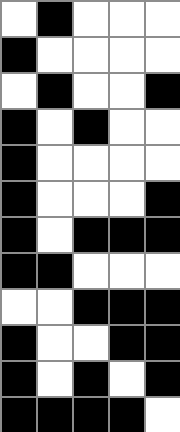[["white", "black", "white", "white", "white"], ["black", "white", "white", "white", "white"], ["white", "black", "white", "white", "black"], ["black", "white", "black", "white", "white"], ["black", "white", "white", "white", "white"], ["black", "white", "white", "white", "black"], ["black", "white", "black", "black", "black"], ["black", "black", "white", "white", "white"], ["white", "white", "black", "black", "black"], ["black", "white", "white", "black", "black"], ["black", "white", "black", "white", "black"], ["black", "black", "black", "black", "white"]]